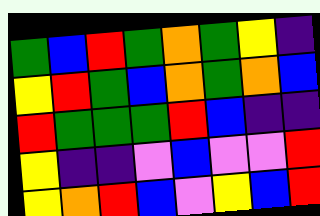[["green", "blue", "red", "green", "orange", "green", "yellow", "indigo"], ["yellow", "red", "green", "blue", "orange", "green", "orange", "blue"], ["red", "green", "green", "green", "red", "blue", "indigo", "indigo"], ["yellow", "indigo", "indigo", "violet", "blue", "violet", "violet", "red"], ["yellow", "orange", "red", "blue", "violet", "yellow", "blue", "red"]]